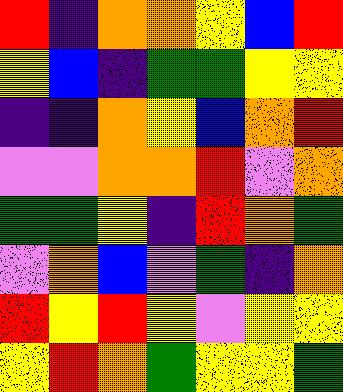[["red", "indigo", "orange", "orange", "yellow", "blue", "red"], ["yellow", "blue", "indigo", "green", "green", "yellow", "yellow"], ["indigo", "indigo", "orange", "yellow", "blue", "orange", "red"], ["violet", "violet", "orange", "orange", "red", "violet", "orange"], ["green", "green", "yellow", "indigo", "red", "orange", "green"], ["violet", "orange", "blue", "violet", "green", "indigo", "orange"], ["red", "yellow", "red", "yellow", "violet", "yellow", "yellow"], ["yellow", "red", "orange", "green", "yellow", "yellow", "green"]]